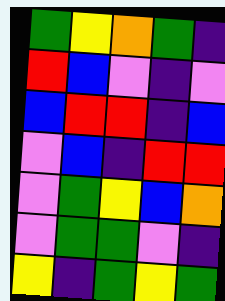[["green", "yellow", "orange", "green", "indigo"], ["red", "blue", "violet", "indigo", "violet"], ["blue", "red", "red", "indigo", "blue"], ["violet", "blue", "indigo", "red", "red"], ["violet", "green", "yellow", "blue", "orange"], ["violet", "green", "green", "violet", "indigo"], ["yellow", "indigo", "green", "yellow", "green"]]